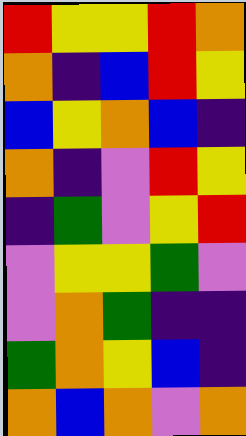[["red", "yellow", "yellow", "red", "orange"], ["orange", "indigo", "blue", "red", "yellow"], ["blue", "yellow", "orange", "blue", "indigo"], ["orange", "indigo", "violet", "red", "yellow"], ["indigo", "green", "violet", "yellow", "red"], ["violet", "yellow", "yellow", "green", "violet"], ["violet", "orange", "green", "indigo", "indigo"], ["green", "orange", "yellow", "blue", "indigo"], ["orange", "blue", "orange", "violet", "orange"]]